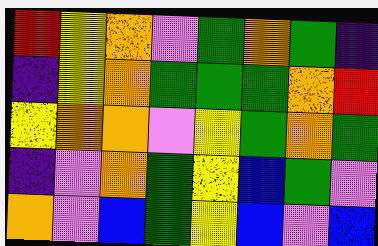[["red", "yellow", "orange", "violet", "green", "orange", "green", "indigo"], ["indigo", "yellow", "orange", "green", "green", "green", "orange", "red"], ["yellow", "orange", "orange", "violet", "yellow", "green", "orange", "green"], ["indigo", "violet", "orange", "green", "yellow", "blue", "green", "violet"], ["orange", "violet", "blue", "green", "yellow", "blue", "violet", "blue"]]